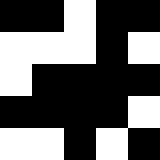[["black", "black", "white", "black", "black"], ["white", "white", "white", "black", "white"], ["white", "black", "black", "black", "black"], ["black", "black", "black", "black", "white"], ["white", "white", "black", "white", "black"]]